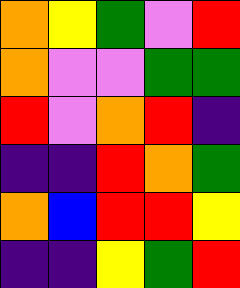[["orange", "yellow", "green", "violet", "red"], ["orange", "violet", "violet", "green", "green"], ["red", "violet", "orange", "red", "indigo"], ["indigo", "indigo", "red", "orange", "green"], ["orange", "blue", "red", "red", "yellow"], ["indigo", "indigo", "yellow", "green", "red"]]